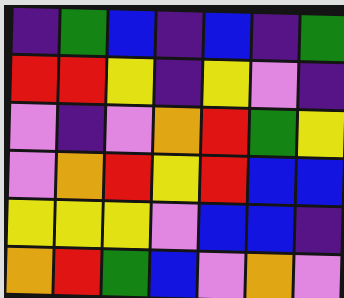[["indigo", "green", "blue", "indigo", "blue", "indigo", "green"], ["red", "red", "yellow", "indigo", "yellow", "violet", "indigo"], ["violet", "indigo", "violet", "orange", "red", "green", "yellow"], ["violet", "orange", "red", "yellow", "red", "blue", "blue"], ["yellow", "yellow", "yellow", "violet", "blue", "blue", "indigo"], ["orange", "red", "green", "blue", "violet", "orange", "violet"]]